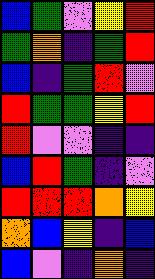[["blue", "green", "violet", "yellow", "red"], ["green", "orange", "indigo", "green", "red"], ["blue", "indigo", "green", "red", "violet"], ["red", "green", "green", "yellow", "red"], ["red", "violet", "violet", "indigo", "indigo"], ["blue", "red", "green", "indigo", "violet"], ["red", "red", "red", "orange", "yellow"], ["orange", "blue", "yellow", "indigo", "blue"], ["blue", "violet", "indigo", "orange", "indigo"]]